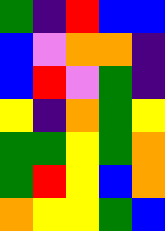[["green", "indigo", "red", "blue", "blue"], ["blue", "violet", "orange", "orange", "indigo"], ["blue", "red", "violet", "green", "indigo"], ["yellow", "indigo", "orange", "green", "yellow"], ["green", "green", "yellow", "green", "orange"], ["green", "red", "yellow", "blue", "orange"], ["orange", "yellow", "yellow", "green", "blue"]]